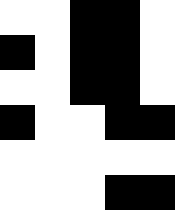[["white", "white", "black", "black", "white"], ["black", "white", "black", "black", "white"], ["white", "white", "black", "black", "white"], ["black", "white", "white", "black", "black"], ["white", "white", "white", "white", "white"], ["white", "white", "white", "black", "black"]]